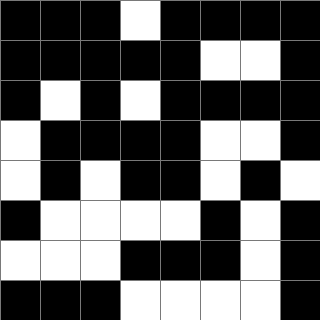[["black", "black", "black", "white", "black", "black", "black", "black"], ["black", "black", "black", "black", "black", "white", "white", "black"], ["black", "white", "black", "white", "black", "black", "black", "black"], ["white", "black", "black", "black", "black", "white", "white", "black"], ["white", "black", "white", "black", "black", "white", "black", "white"], ["black", "white", "white", "white", "white", "black", "white", "black"], ["white", "white", "white", "black", "black", "black", "white", "black"], ["black", "black", "black", "white", "white", "white", "white", "black"]]